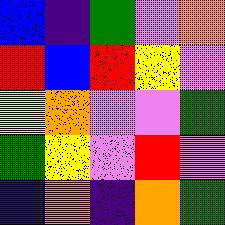[["blue", "indigo", "green", "violet", "orange"], ["red", "blue", "red", "yellow", "violet"], ["yellow", "orange", "violet", "violet", "green"], ["green", "yellow", "violet", "red", "violet"], ["indigo", "orange", "indigo", "orange", "green"]]